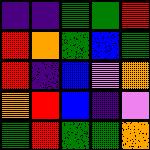[["indigo", "indigo", "green", "green", "red"], ["red", "orange", "green", "blue", "green"], ["red", "indigo", "blue", "violet", "orange"], ["orange", "red", "blue", "indigo", "violet"], ["green", "red", "green", "green", "orange"]]